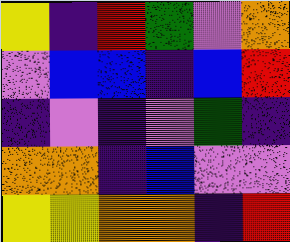[["yellow", "indigo", "red", "green", "violet", "orange"], ["violet", "blue", "blue", "indigo", "blue", "red"], ["indigo", "violet", "indigo", "violet", "green", "indigo"], ["orange", "orange", "indigo", "blue", "violet", "violet"], ["yellow", "yellow", "orange", "orange", "indigo", "red"]]